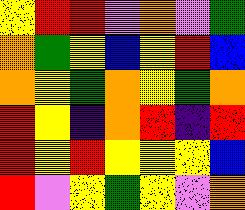[["yellow", "red", "red", "violet", "orange", "violet", "green"], ["orange", "green", "yellow", "blue", "yellow", "red", "blue"], ["orange", "yellow", "green", "orange", "yellow", "green", "orange"], ["red", "yellow", "indigo", "orange", "red", "indigo", "red"], ["red", "yellow", "red", "yellow", "yellow", "yellow", "blue"], ["red", "violet", "yellow", "green", "yellow", "violet", "orange"]]